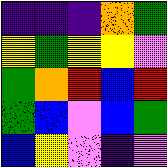[["indigo", "indigo", "indigo", "orange", "green"], ["yellow", "green", "yellow", "yellow", "violet"], ["green", "orange", "red", "blue", "red"], ["green", "blue", "violet", "blue", "green"], ["blue", "yellow", "violet", "indigo", "violet"]]